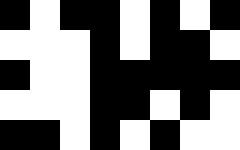[["black", "white", "black", "black", "white", "black", "white", "black"], ["white", "white", "white", "black", "white", "black", "black", "white"], ["black", "white", "white", "black", "black", "black", "black", "black"], ["white", "white", "white", "black", "black", "white", "black", "white"], ["black", "black", "white", "black", "white", "black", "white", "white"]]